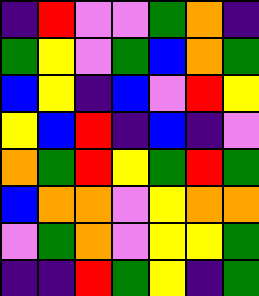[["indigo", "red", "violet", "violet", "green", "orange", "indigo"], ["green", "yellow", "violet", "green", "blue", "orange", "green"], ["blue", "yellow", "indigo", "blue", "violet", "red", "yellow"], ["yellow", "blue", "red", "indigo", "blue", "indigo", "violet"], ["orange", "green", "red", "yellow", "green", "red", "green"], ["blue", "orange", "orange", "violet", "yellow", "orange", "orange"], ["violet", "green", "orange", "violet", "yellow", "yellow", "green"], ["indigo", "indigo", "red", "green", "yellow", "indigo", "green"]]